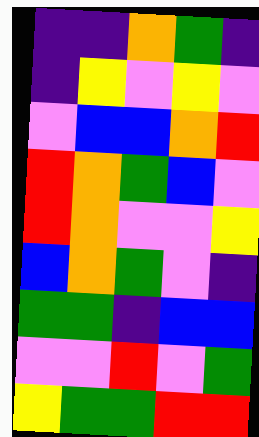[["indigo", "indigo", "orange", "green", "indigo"], ["indigo", "yellow", "violet", "yellow", "violet"], ["violet", "blue", "blue", "orange", "red"], ["red", "orange", "green", "blue", "violet"], ["red", "orange", "violet", "violet", "yellow"], ["blue", "orange", "green", "violet", "indigo"], ["green", "green", "indigo", "blue", "blue"], ["violet", "violet", "red", "violet", "green"], ["yellow", "green", "green", "red", "red"]]